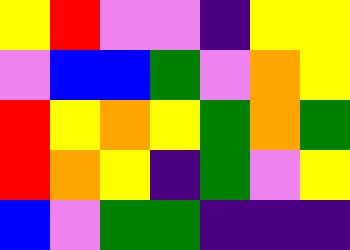[["yellow", "red", "violet", "violet", "indigo", "yellow", "yellow"], ["violet", "blue", "blue", "green", "violet", "orange", "yellow"], ["red", "yellow", "orange", "yellow", "green", "orange", "green"], ["red", "orange", "yellow", "indigo", "green", "violet", "yellow"], ["blue", "violet", "green", "green", "indigo", "indigo", "indigo"]]